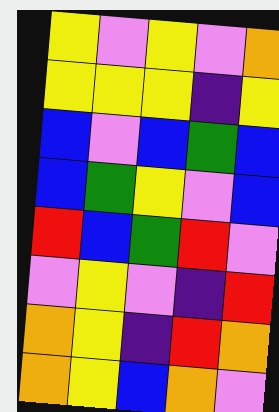[["yellow", "violet", "yellow", "violet", "orange"], ["yellow", "yellow", "yellow", "indigo", "yellow"], ["blue", "violet", "blue", "green", "blue"], ["blue", "green", "yellow", "violet", "blue"], ["red", "blue", "green", "red", "violet"], ["violet", "yellow", "violet", "indigo", "red"], ["orange", "yellow", "indigo", "red", "orange"], ["orange", "yellow", "blue", "orange", "violet"]]